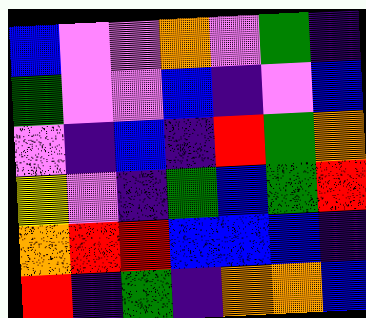[["blue", "violet", "violet", "orange", "violet", "green", "indigo"], ["green", "violet", "violet", "blue", "indigo", "violet", "blue"], ["violet", "indigo", "blue", "indigo", "red", "green", "orange"], ["yellow", "violet", "indigo", "green", "blue", "green", "red"], ["orange", "red", "red", "blue", "blue", "blue", "indigo"], ["red", "indigo", "green", "indigo", "orange", "orange", "blue"]]